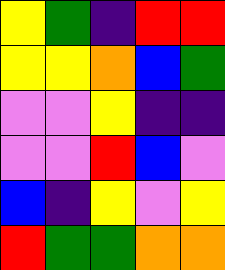[["yellow", "green", "indigo", "red", "red"], ["yellow", "yellow", "orange", "blue", "green"], ["violet", "violet", "yellow", "indigo", "indigo"], ["violet", "violet", "red", "blue", "violet"], ["blue", "indigo", "yellow", "violet", "yellow"], ["red", "green", "green", "orange", "orange"]]